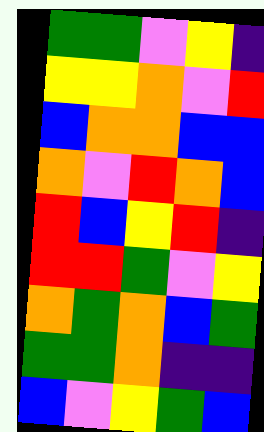[["green", "green", "violet", "yellow", "indigo"], ["yellow", "yellow", "orange", "violet", "red"], ["blue", "orange", "orange", "blue", "blue"], ["orange", "violet", "red", "orange", "blue"], ["red", "blue", "yellow", "red", "indigo"], ["red", "red", "green", "violet", "yellow"], ["orange", "green", "orange", "blue", "green"], ["green", "green", "orange", "indigo", "indigo"], ["blue", "violet", "yellow", "green", "blue"]]